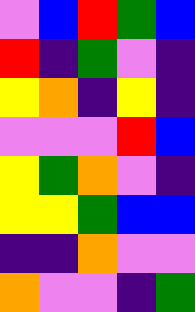[["violet", "blue", "red", "green", "blue"], ["red", "indigo", "green", "violet", "indigo"], ["yellow", "orange", "indigo", "yellow", "indigo"], ["violet", "violet", "violet", "red", "blue"], ["yellow", "green", "orange", "violet", "indigo"], ["yellow", "yellow", "green", "blue", "blue"], ["indigo", "indigo", "orange", "violet", "violet"], ["orange", "violet", "violet", "indigo", "green"]]